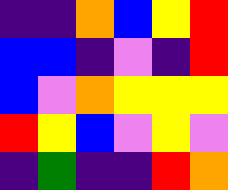[["indigo", "indigo", "orange", "blue", "yellow", "red"], ["blue", "blue", "indigo", "violet", "indigo", "red"], ["blue", "violet", "orange", "yellow", "yellow", "yellow"], ["red", "yellow", "blue", "violet", "yellow", "violet"], ["indigo", "green", "indigo", "indigo", "red", "orange"]]